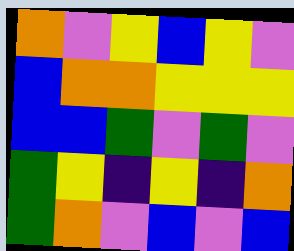[["orange", "violet", "yellow", "blue", "yellow", "violet"], ["blue", "orange", "orange", "yellow", "yellow", "yellow"], ["blue", "blue", "green", "violet", "green", "violet"], ["green", "yellow", "indigo", "yellow", "indigo", "orange"], ["green", "orange", "violet", "blue", "violet", "blue"]]